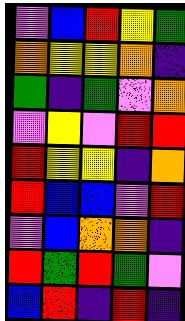[["violet", "blue", "red", "yellow", "green"], ["orange", "yellow", "yellow", "orange", "indigo"], ["green", "indigo", "green", "violet", "orange"], ["violet", "yellow", "violet", "red", "red"], ["red", "yellow", "yellow", "indigo", "orange"], ["red", "blue", "blue", "violet", "red"], ["violet", "blue", "orange", "orange", "indigo"], ["red", "green", "red", "green", "violet"], ["blue", "red", "indigo", "red", "indigo"]]